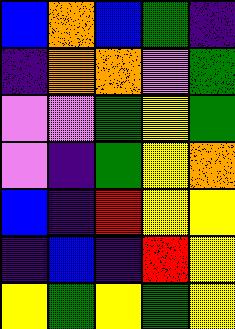[["blue", "orange", "blue", "green", "indigo"], ["indigo", "orange", "orange", "violet", "green"], ["violet", "violet", "green", "yellow", "green"], ["violet", "indigo", "green", "yellow", "orange"], ["blue", "indigo", "red", "yellow", "yellow"], ["indigo", "blue", "indigo", "red", "yellow"], ["yellow", "green", "yellow", "green", "yellow"]]